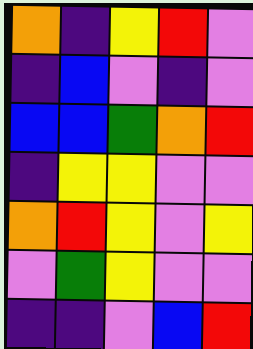[["orange", "indigo", "yellow", "red", "violet"], ["indigo", "blue", "violet", "indigo", "violet"], ["blue", "blue", "green", "orange", "red"], ["indigo", "yellow", "yellow", "violet", "violet"], ["orange", "red", "yellow", "violet", "yellow"], ["violet", "green", "yellow", "violet", "violet"], ["indigo", "indigo", "violet", "blue", "red"]]